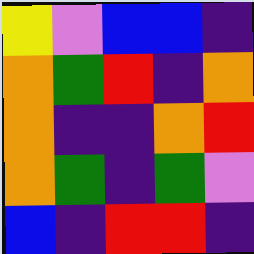[["yellow", "violet", "blue", "blue", "indigo"], ["orange", "green", "red", "indigo", "orange"], ["orange", "indigo", "indigo", "orange", "red"], ["orange", "green", "indigo", "green", "violet"], ["blue", "indigo", "red", "red", "indigo"]]